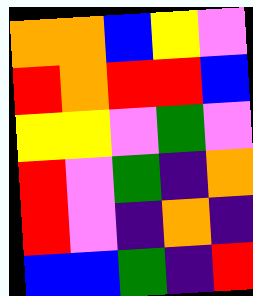[["orange", "orange", "blue", "yellow", "violet"], ["red", "orange", "red", "red", "blue"], ["yellow", "yellow", "violet", "green", "violet"], ["red", "violet", "green", "indigo", "orange"], ["red", "violet", "indigo", "orange", "indigo"], ["blue", "blue", "green", "indigo", "red"]]